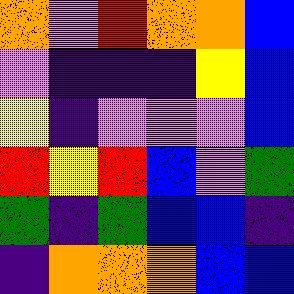[["orange", "violet", "red", "orange", "orange", "blue"], ["violet", "indigo", "indigo", "indigo", "yellow", "blue"], ["yellow", "indigo", "violet", "violet", "violet", "blue"], ["red", "yellow", "red", "blue", "violet", "green"], ["green", "indigo", "green", "blue", "blue", "indigo"], ["indigo", "orange", "orange", "orange", "blue", "blue"]]